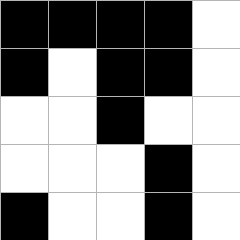[["black", "black", "black", "black", "white"], ["black", "white", "black", "black", "white"], ["white", "white", "black", "white", "white"], ["white", "white", "white", "black", "white"], ["black", "white", "white", "black", "white"]]